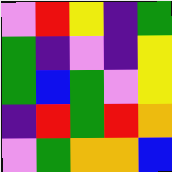[["violet", "red", "yellow", "indigo", "green"], ["green", "indigo", "violet", "indigo", "yellow"], ["green", "blue", "green", "violet", "yellow"], ["indigo", "red", "green", "red", "orange"], ["violet", "green", "orange", "orange", "blue"]]